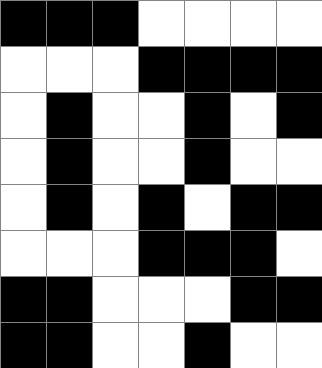[["black", "black", "black", "white", "white", "white", "white"], ["white", "white", "white", "black", "black", "black", "black"], ["white", "black", "white", "white", "black", "white", "black"], ["white", "black", "white", "white", "black", "white", "white"], ["white", "black", "white", "black", "white", "black", "black"], ["white", "white", "white", "black", "black", "black", "white"], ["black", "black", "white", "white", "white", "black", "black"], ["black", "black", "white", "white", "black", "white", "white"]]